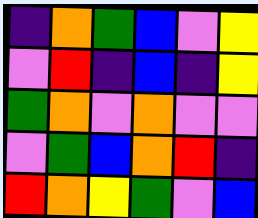[["indigo", "orange", "green", "blue", "violet", "yellow"], ["violet", "red", "indigo", "blue", "indigo", "yellow"], ["green", "orange", "violet", "orange", "violet", "violet"], ["violet", "green", "blue", "orange", "red", "indigo"], ["red", "orange", "yellow", "green", "violet", "blue"]]